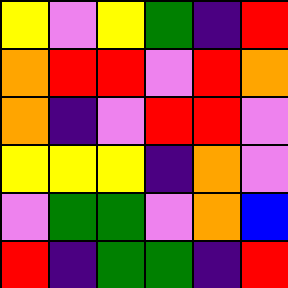[["yellow", "violet", "yellow", "green", "indigo", "red"], ["orange", "red", "red", "violet", "red", "orange"], ["orange", "indigo", "violet", "red", "red", "violet"], ["yellow", "yellow", "yellow", "indigo", "orange", "violet"], ["violet", "green", "green", "violet", "orange", "blue"], ["red", "indigo", "green", "green", "indigo", "red"]]